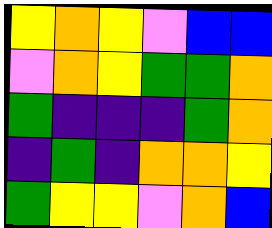[["yellow", "orange", "yellow", "violet", "blue", "blue"], ["violet", "orange", "yellow", "green", "green", "orange"], ["green", "indigo", "indigo", "indigo", "green", "orange"], ["indigo", "green", "indigo", "orange", "orange", "yellow"], ["green", "yellow", "yellow", "violet", "orange", "blue"]]